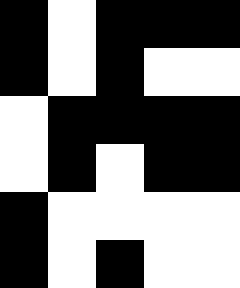[["black", "white", "black", "black", "black"], ["black", "white", "black", "white", "white"], ["white", "black", "black", "black", "black"], ["white", "black", "white", "black", "black"], ["black", "white", "white", "white", "white"], ["black", "white", "black", "white", "white"]]